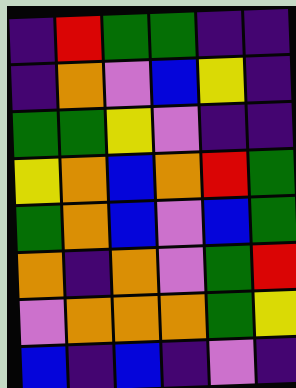[["indigo", "red", "green", "green", "indigo", "indigo"], ["indigo", "orange", "violet", "blue", "yellow", "indigo"], ["green", "green", "yellow", "violet", "indigo", "indigo"], ["yellow", "orange", "blue", "orange", "red", "green"], ["green", "orange", "blue", "violet", "blue", "green"], ["orange", "indigo", "orange", "violet", "green", "red"], ["violet", "orange", "orange", "orange", "green", "yellow"], ["blue", "indigo", "blue", "indigo", "violet", "indigo"]]